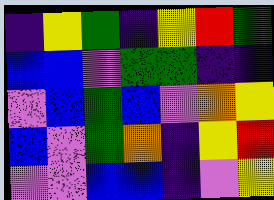[["indigo", "yellow", "green", "indigo", "yellow", "red", "green"], ["blue", "blue", "violet", "green", "green", "indigo", "indigo"], ["violet", "blue", "green", "blue", "violet", "orange", "yellow"], ["blue", "violet", "green", "orange", "indigo", "yellow", "red"], ["violet", "violet", "blue", "blue", "indigo", "violet", "yellow"]]